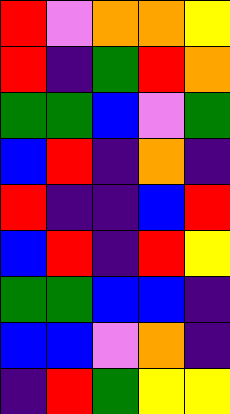[["red", "violet", "orange", "orange", "yellow"], ["red", "indigo", "green", "red", "orange"], ["green", "green", "blue", "violet", "green"], ["blue", "red", "indigo", "orange", "indigo"], ["red", "indigo", "indigo", "blue", "red"], ["blue", "red", "indigo", "red", "yellow"], ["green", "green", "blue", "blue", "indigo"], ["blue", "blue", "violet", "orange", "indigo"], ["indigo", "red", "green", "yellow", "yellow"]]